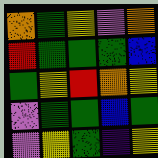[["orange", "green", "yellow", "violet", "orange"], ["red", "green", "green", "green", "blue"], ["green", "yellow", "red", "orange", "yellow"], ["violet", "green", "green", "blue", "green"], ["violet", "yellow", "green", "indigo", "yellow"]]